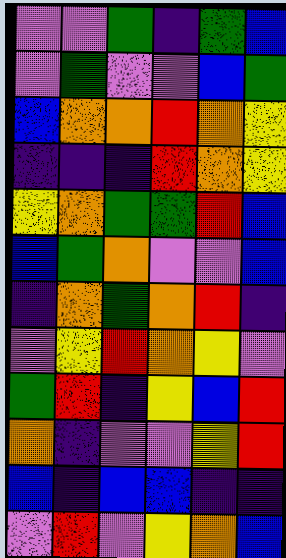[["violet", "violet", "green", "indigo", "green", "blue"], ["violet", "green", "violet", "violet", "blue", "green"], ["blue", "orange", "orange", "red", "orange", "yellow"], ["indigo", "indigo", "indigo", "red", "orange", "yellow"], ["yellow", "orange", "green", "green", "red", "blue"], ["blue", "green", "orange", "violet", "violet", "blue"], ["indigo", "orange", "green", "orange", "red", "indigo"], ["violet", "yellow", "red", "orange", "yellow", "violet"], ["green", "red", "indigo", "yellow", "blue", "red"], ["orange", "indigo", "violet", "violet", "yellow", "red"], ["blue", "indigo", "blue", "blue", "indigo", "indigo"], ["violet", "red", "violet", "yellow", "orange", "blue"]]